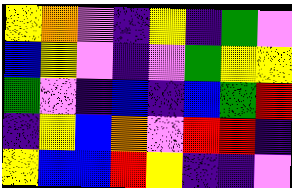[["yellow", "orange", "violet", "indigo", "yellow", "indigo", "green", "violet"], ["blue", "yellow", "violet", "indigo", "violet", "green", "yellow", "yellow"], ["green", "violet", "indigo", "blue", "indigo", "blue", "green", "red"], ["indigo", "yellow", "blue", "orange", "violet", "red", "red", "indigo"], ["yellow", "blue", "blue", "red", "yellow", "indigo", "indigo", "violet"]]